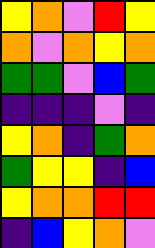[["yellow", "orange", "violet", "red", "yellow"], ["orange", "violet", "orange", "yellow", "orange"], ["green", "green", "violet", "blue", "green"], ["indigo", "indigo", "indigo", "violet", "indigo"], ["yellow", "orange", "indigo", "green", "orange"], ["green", "yellow", "yellow", "indigo", "blue"], ["yellow", "orange", "orange", "red", "red"], ["indigo", "blue", "yellow", "orange", "violet"]]